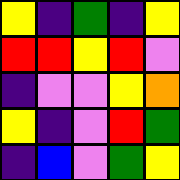[["yellow", "indigo", "green", "indigo", "yellow"], ["red", "red", "yellow", "red", "violet"], ["indigo", "violet", "violet", "yellow", "orange"], ["yellow", "indigo", "violet", "red", "green"], ["indigo", "blue", "violet", "green", "yellow"]]